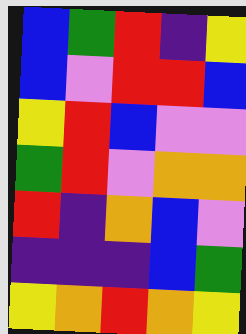[["blue", "green", "red", "indigo", "yellow"], ["blue", "violet", "red", "red", "blue"], ["yellow", "red", "blue", "violet", "violet"], ["green", "red", "violet", "orange", "orange"], ["red", "indigo", "orange", "blue", "violet"], ["indigo", "indigo", "indigo", "blue", "green"], ["yellow", "orange", "red", "orange", "yellow"]]